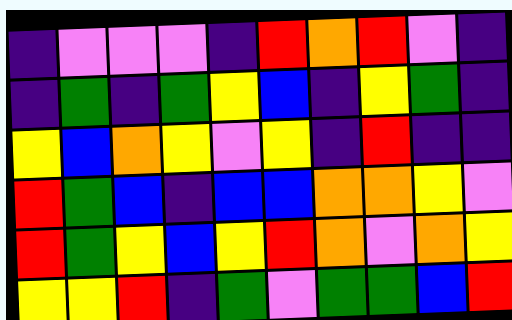[["indigo", "violet", "violet", "violet", "indigo", "red", "orange", "red", "violet", "indigo"], ["indigo", "green", "indigo", "green", "yellow", "blue", "indigo", "yellow", "green", "indigo"], ["yellow", "blue", "orange", "yellow", "violet", "yellow", "indigo", "red", "indigo", "indigo"], ["red", "green", "blue", "indigo", "blue", "blue", "orange", "orange", "yellow", "violet"], ["red", "green", "yellow", "blue", "yellow", "red", "orange", "violet", "orange", "yellow"], ["yellow", "yellow", "red", "indigo", "green", "violet", "green", "green", "blue", "red"]]